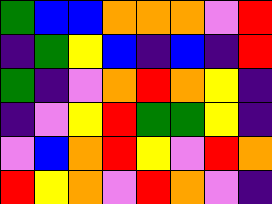[["green", "blue", "blue", "orange", "orange", "orange", "violet", "red"], ["indigo", "green", "yellow", "blue", "indigo", "blue", "indigo", "red"], ["green", "indigo", "violet", "orange", "red", "orange", "yellow", "indigo"], ["indigo", "violet", "yellow", "red", "green", "green", "yellow", "indigo"], ["violet", "blue", "orange", "red", "yellow", "violet", "red", "orange"], ["red", "yellow", "orange", "violet", "red", "orange", "violet", "indigo"]]